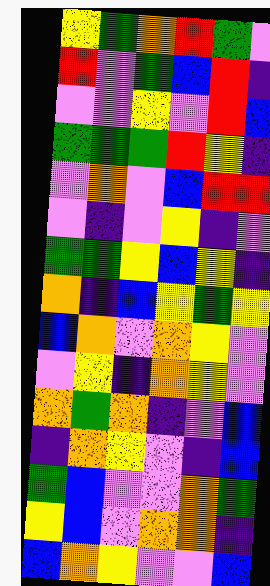[["yellow", "green", "orange", "red", "green", "violet"], ["red", "violet", "green", "blue", "red", "indigo"], ["violet", "violet", "yellow", "violet", "red", "blue"], ["green", "green", "green", "red", "yellow", "indigo"], ["violet", "orange", "violet", "blue", "red", "red"], ["violet", "indigo", "violet", "yellow", "indigo", "violet"], ["green", "green", "yellow", "blue", "yellow", "indigo"], ["orange", "indigo", "blue", "yellow", "green", "yellow"], ["blue", "orange", "violet", "orange", "yellow", "violet"], ["violet", "yellow", "indigo", "orange", "yellow", "violet"], ["orange", "green", "orange", "indigo", "violet", "blue"], ["indigo", "orange", "yellow", "violet", "indigo", "blue"], ["green", "blue", "violet", "violet", "orange", "green"], ["yellow", "blue", "violet", "orange", "orange", "indigo"], ["blue", "orange", "yellow", "violet", "violet", "blue"]]